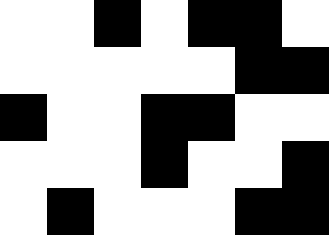[["white", "white", "black", "white", "black", "black", "white"], ["white", "white", "white", "white", "white", "black", "black"], ["black", "white", "white", "black", "black", "white", "white"], ["white", "white", "white", "black", "white", "white", "black"], ["white", "black", "white", "white", "white", "black", "black"]]